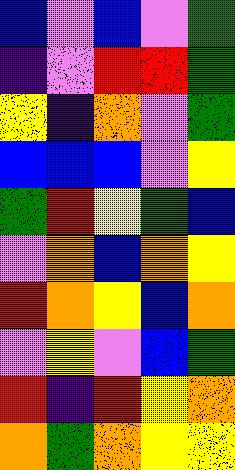[["blue", "violet", "blue", "violet", "green"], ["indigo", "violet", "red", "red", "green"], ["yellow", "indigo", "orange", "violet", "green"], ["blue", "blue", "blue", "violet", "yellow"], ["green", "red", "yellow", "green", "blue"], ["violet", "orange", "blue", "orange", "yellow"], ["red", "orange", "yellow", "blue", "orange"], ["violet", "yellow", "violet", "blue", "green"], ["red", "indigo", "red", "yellow", "orange"], ["orange", "green", "orange", "yellow", "yellow"]]